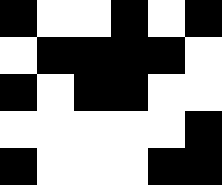[["black", "white", "white", "black", "white", "black"], ["white", "black", "black", "black", "black", "white"], ["black", "white", "black", "black", "white", "white"], ["white", "white", "white", "white", "white", "black"], ["black", "white", "white", "white", "black", "black"]]